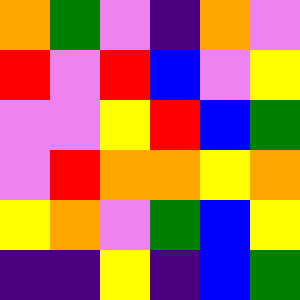[["orange", "green", "violet", "indigo", "orange", "violet"], ["red", "violet", "red", "blue", "violet", "yellow"], ["violet", "violet", "yellow", "red", "blue", "green"], ["violet", "red", "orange", "orange", "yellow", "orange"], ["yellow", "orange", "violet", "green", "blue", "yellow"], ["indigo", "indigo", "yellow", "indigo", "blue", "green"]]